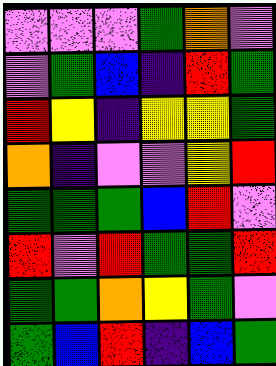[["violet", "violet", "violet", "green", "orange", "violet"], ["violet", "green", "blue", "indigo", "red", "green"], ["red", "yellow", "indigo", "yellow", "yellow", "green"], ["orange", "indigo", "violet", "violet", "yellow", "red"], ["green", "green", "green", "blue", "red", "violet"], ["red", "violet", "red", "green", "green", "red"], ["green", "green", "orange", "yellow", "green", "violet"], ["green", "blue", "red", "indigo", "blue", "green"]]